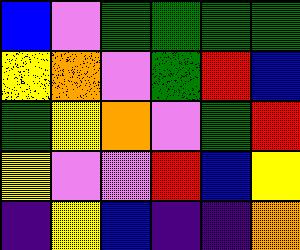[["blue", "violet", "green", "green", "green", "green"], ["yellow", "orange", "violet", "green", "red", "blue"], ["green", "yellow", "orange", "violet", "green", "red"], ["yellow", "violet", "violet", "red", "blue", "yellow"], ["indigo", "yellow", "blue", "indigo", "indigo", "orange"]]